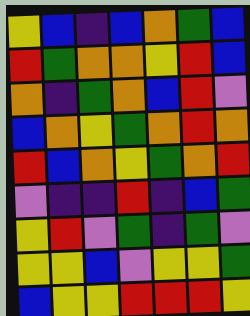[["yellow", "blue", "indigo", "blue", "orange", "green", "blue"], ["red", "green", "orange", "orange", "yellow", "red", "blue"], ["orange", "indigo", "green", "orange", "blue", "red", "violet"], ["blue", "orange", "yellow", "green", "orange", "red", "orange"], ["red", "blue", "orange", "yellow", "green", "orange", "red"], ["violet", "indigo", "indigo", "red", "indigo", "blue", "green"], ["yellow", "red", "violet", "green", "indigo", "green", "violet"], ["yellow", "yellow", "blue", "violet", "yellow", "yellow", "green"], ["blue", "yellow", "yellow", "red", "red", "red", "yellow"]]